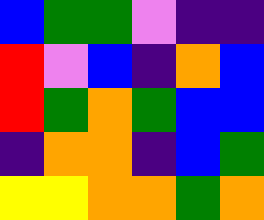[["blue", "green", "green", "violet", "indigo", "indigo"], ["red", "violet", "blue", "indigo", "orange", "blue"], ["red", "green", "orange", "green", "blue", "blue"], ["indigo", "orange", "orange", "indigo", "blue", "green"], ["yellow", "yellow", "orange", "orange", "green", "orange"]]